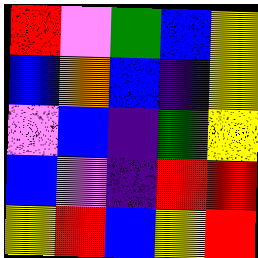[["red", "violet", "green", "blue", "yellow"], ["blue", "orange", "blue", "indigo", "yellow"], ["violet", "blue", "indigo", "green", "yellow"], ["blue", "violet", "indigo", "red", "red"], ["yellow", "red", "blue", "yellow", "red"]]